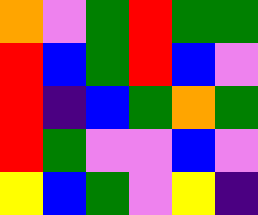[["orange", "violet", "green", "red", "green", "green"], ["red", "blue", "green", "red", "blue", "violet"], ["red", "indigo", "blue", "green", "orange", "green"], ["red", "green", "violet", "violet", "blue", "violet"], ["yellow", "blue", "green", "violet", "yellow", "indigo"]]